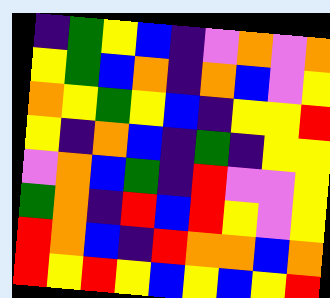[["indigo", "green", "yellow", "blue", "indigo", "violet", "orange", "violet", "orange"], ["yellow", "green", "blue", "orange", "indigo", "orange", "blue", "violet", "yellow"], ["orange", "yellow", "green", "yellow", "blue", "indigo", "yellow", "yellow", "red"], ["yellow", "indigo", "orange", "blue", "indigo", "green", "indigo", "yellow", "yellow"], ["violet", "orange", "blue", "green", "indigo", "red", "violet", "violet", "yellow"], ["green", "orange", "indigo", "red", "blue", "red", "yellow", "violet", "yellow"], ["red", "orange", "blue", "indigo", "red", "orange", "orange", "blue", "orange"], ["red", "yellow", "red", "yellow", "blue", "yellow", "blue", "yellow", "red"]]